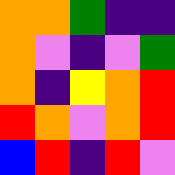[["orange", "orange", "green", "indigo", "indigo"], ["orange", "violet", "indigo", "violet", "green"], ["orange", "indigo", "yellow", "orange", "red"], ["red", "orange", "violet", "orange", "red"], ["blue", "red", "indigo", "red", "violet"]]